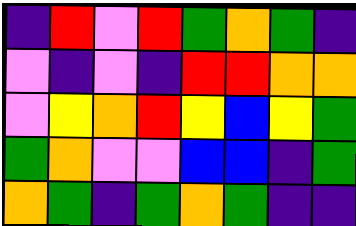[["indigo", "red", "violet", "red", "green", "orange", "green", "indigo"], ["violet", "indigo", "violet", "indigo", "red", "red", "orange", "orange"], ["violet", "yellow", "orange", "red", "yellow", "blue", "yellow", "green"], ["green", "orange", "violet", "violet", "blue", "blue", "indigo", "green"], ["orange", "green", "indigo", "green", "orange", "green", "indigo", "indigo"]]